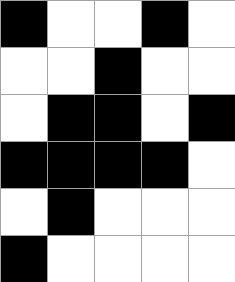[["black", "white", "white", "black", "white"], ["white", "white", "black", "white", "white"], ["white", "black", "black", "white", "black"], ["black", "black", "black", "black", "white"], ["white", "black", "white", "white", "white"], ["black", "white", "white", "white", "white"]]